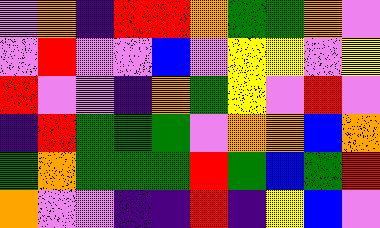[["violet", "orange", "indigo", "red", "red", "orange", "green", "green", "orange", "violet"], ["violet", "red", "violet", "violet", "blue", "violet", "yellow", "yellow", "violet", "yellow"], ["red", "violet", "violet", "indigo", "orange", "green", "yellow", "violet", "red", "violet"], ["indigo", "red", "green", "green", "green", "violet", "orange", "orange", "blue", "orange"], ["green", "orange", "green", "green", "green", "red", "green", "blue", "green", "red"], ["orange", "violet", "violet", "indigo", "indigo", "red", "indigo", "yellow", "blue", "violet"]]